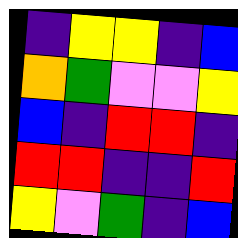[["indigo", "yellow", "yellow", "indigo", "blue"], ["orange", "green", "violet", "violet", "yellow"], ["blue", "indigo", "red", "red", "indigo"], ["red", "red", "indigo", "indigo", "red"], ["yellow", "violet", "green", "indigo", "blue"]]